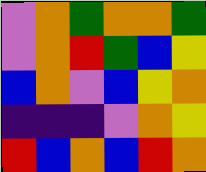[["violet", "orange", "green", "orange", "orange", "green"], ["violet", "orange", "red", "green", "blue", "yellow"], ["blue", "orange", "violet", "blue", "yellow", "orange"], ["indigo", "indigo", "indigo", "violet", "orange", "yellow"], ["red", "blue", "orange", "blue", "red", "orange"]]